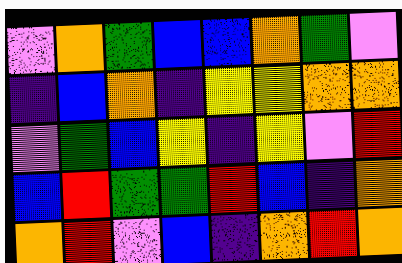[["violet", "orange", "green", "blue", "blue", "orange", "green", "violet"], ["indigo", "blue", "orange", "indigo", "yellow", "yellow", "orange", "orange"], ["violet", "green", "blue", "yellow", "indigo", "yellow", "violet", "red"], ["blue", "red", "green", "green", "red", "blue", "indigo", "orange"], ["orange", "red", "violet", "blue", "indigo", "orange", "red", "orange"]]